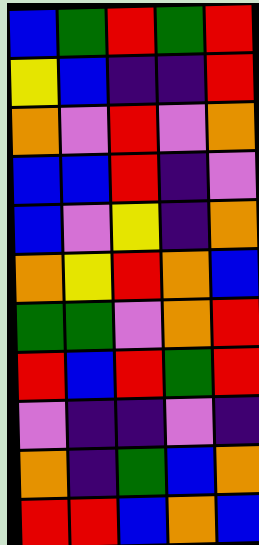[["blue", "green", "red", "green", "red"], ["yellow", "blue", "indigo", "indigo", "red"], ["orange", "violet", "red", "violet", "orange"], ["blue", "blue", "red", "indigo", "violet"], ["blue", "violet", "yellow", "indigo", "orange"], ["orange", "yellow", "red", "orange", "blue"], ["green", "green", "violet", "orange", "red"], ["red", "blue", "red", "green", "red"], ["violet", "indigo", "indigo", "violet", "indigo"], ["orange", "indigo", "green", "blue", "orange"], ["red", "red", "blue", "orange", "blue"]]